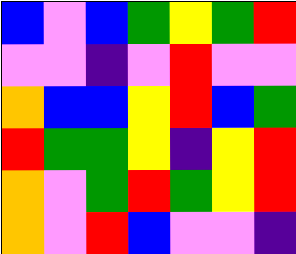[["blue", "violet", "blue", "green", "yellow", "green", "red"], ["violet", "violet", "indigo", "violet", "red", "violet", "violet"], ["orange", "blue", "blue", "yellow", "red", "blue", "green"], ["red", "green", "green", "yellow", "indigo", "yellow", "red"], ["orange", "violet", "green", "red", "green", "yellow", "red"], ["orange", "violet", "red", "blue", "violet", "violet", "indigo"]]